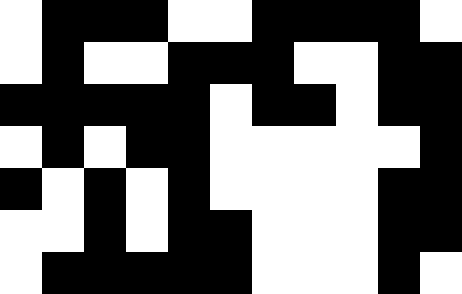[["white", "black", "black", "black", "white", "white", "black", "black", "black", "black", "white"], ["white", "black", "white", "white", "black", "black", "black", "white", "white", "black", "black"], ["black", "black", "black", "black", "black", "white", "black", "black", "white", "black", "black"], ["white", "black", "white", "black", "black", "white", "white", "white", "white", "white", "black"], ["black", "white", "black", "white", "black", "white", "white", "white", "white", "black", "black"], ["white", "white", "black", "white", "black", "black", "white", "white", "white", "black", "black"], ["white", "black", "black", "black", "black", "black", "white", "white", "white", "black", "white"]]